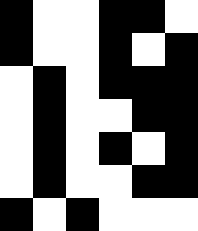[["black", "white", "white", "black", "black", "white"], ["black", "white", "white", "black", "white", "black"], ["white", "black", "white", "black", "black", "black"], ["white", "black", "white", "white", "black", "black"], ["white", "black", "white", "black", "white", "black"], ["white", "black", "white", "white", "black", "black"], ["black", "white", "black", "white", "white", "white"]]